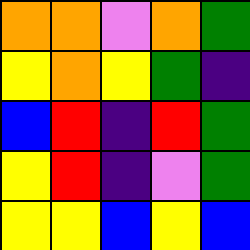[["orange", "orange", "violet", "orange", "green"], ["yellow", "orange", "yellow", "green", "indigo"], ["blue", "red", "indigo", "red", "green"], ["yellow", "red", "indigo", "violet", "green"], ["yellow", "yellow", "blue", "yellow", "blue"]]